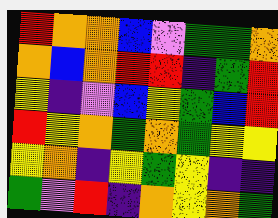[["red", "orange", "orange", "blue", "violet", "green", "green", "orange"], ["orange", "blue", "orange", "red", "red", "indigo", "green", "red"], ["yellow", "indigo", "violet", "blue", "yellow", "green", "blue", "red"], ["red", "yellow", "orange", "green", "orange", "green", "yellow", "yellow"], ["yellow", "orange", "indigo", "yellow", "green", "yellow", "indigo", "indigo"], ["green", "violet", "red", "indigo", "orange", "yellow", "orange", "green"]]